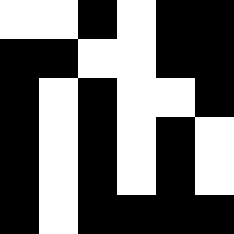[["white", "white", "black", "white", "black", "black"], ["black", "black", "white", "white", "black", "black"], ["black", "white", "black", "white", "white", "black"], ["black", "white", "black", "white", "black", "white"], ["black", "white", "black", "white", "black", "white"], ["black", "white", "black", "black", "black", "black"]]